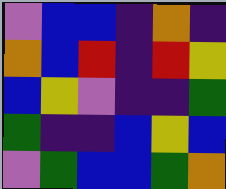[["violet", "blue", "blue", "indigo", "orange", "indigo"], ["orange", "blue", "red", "indigo", "red", "yellow"], ["blue", "yellow", "violet", "indigo", "indigo", "green"], ["green", "indigo", "indigo", "blue", "yellow", "blue"], ["violet", "green", "blue", "blue", "green", "orange"]]